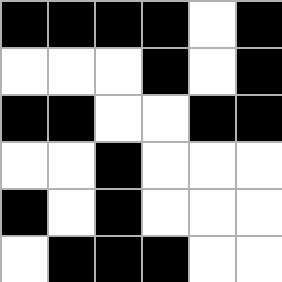[["black", "black", "black", "black", "white", "black"], ["white", "white", "white", "black", "white", "black"], ["black", "black", "white", "white", "black", "black"], ["white", "white", "black", "white", "white", "white"], ["black", "white", "black", "white", "white", "white"], ["white", "black", "black", "black", "white", "white"]]